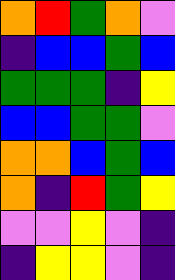[["orange", "red", "green", "orange", "violet"], ["indigo", "blue", "blue", "green", "blue"], ["green", "green", "green", "indigo", "yellow"], ["blue", "blue", "green", "green", "violet"], ["orange", "orange", "blue", "green", "blue"], ["orange", "indigo", "red", "green", "yellow"], ["violet", "violet", "yellow", "violet", "indigo"], ["indigo", "yellow", "yellow", "violet", "indigo"]]